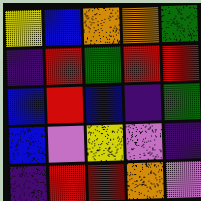[["yellow", "blue", "orange", "orange", "green"], ["indigo", "red", "green", "red", "red"], ["blue", "red", "blue", "indigo", "green"], ["blue", "violet", "yellow", "violet", "indigo"], ["indigo", "red", "red", "orange", "violet"]]